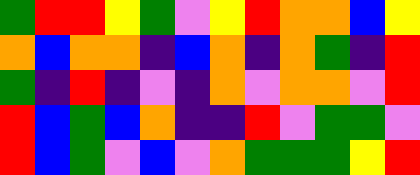[["green", "red", "red", "yellow", "green", "violet", "yellow", "red", "orange", "orange", "blue", "yellow"], ["orange", "blue", "orange", "orange", "indigo", "blue", "orange", "indigo", "orange", "green", "indigo", "red"], ["green", "indigo", "red", "indigo", "violet", "indigo", "orange", "violet", "orange", "orange", "violet", "red"], ["red", "blue", "green", "blue", "orange", "indigo", "indigo", "red", "violet", "green", "green", "violet"], ["red", "blue", "green", "violet", "blue", "violet", "orange", "green", "green", "green", "yellow", "red"]]